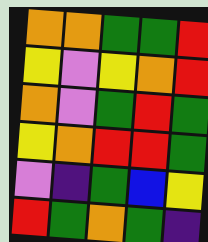[["orange", "orange", "green", "green", "red"], ["yellow", "violet", "yellow", "orange", "red"], ["orange", "violet", "green", "red", "green"], ["yellow", "orange", "red", "red", "green"], ["violet", "indigo", "green", "blue", "yellow"], ["red", "green", "orange", "green", "indigo"]]